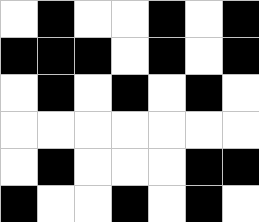[["white", "black", "white", "white", "black", "white", "black"], ["black", "black", "black", "white", "black", "white", "black"], ["white", "black", "white", "black", "white", "black", "white"], ["white", "white", "white", "white", "white", "white", "white"], ["white", "black", "white", "white", "white", "black", "black"], ["black", "white", "white", "black", "white", "black", "white"]]